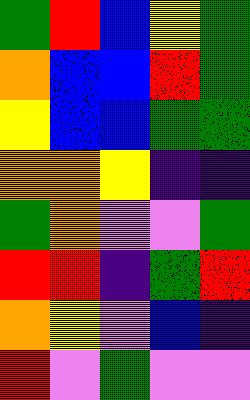[["green", "red", "blue", "yellow", "green"], ["orange", "blue", "blue", "red", "green"], ["yellow", "blue", "blue", "green", "green"], ["orange", "orange", "yellow", "indigo", "indigo"], ["green", "orange", "violet", "violet", "green"], ["red", "red", "indigo", "green", "red"], ["orange", "yellow", "violet", "blue", "indigo"], ["red", "violet", "green", "violet", "violet"]]